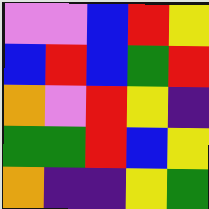[["violet", "violet", "blue", "red", "yellow"], ["blue", "red", "blue", "green", "red"], ["orange", "violet", "red", "yellow", "indigo"], ["green", "green", "red", "blue", "yellow"], ["orange", "indigo", "indigo", "yellow", "green"]]